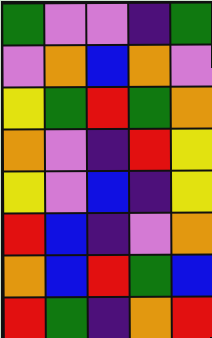[["green", "violet", "violet", "indigo", "green"], ["violet", "orange", "blue", "orange", "violet"], ["yellow", "green", "red", "green", "orange"], ["orange", "violet", "indigo", "red", "yellow"], ["yellow", "violet", "blue", "indigo", "yellow"], ["red", "blue", "indigo", "violet", "orange"], ["orange", "blue", "red", "green", "blue"], ["red", "green", "indigo", "orange", "red"]]